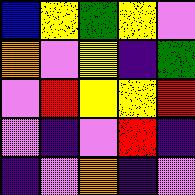[["blue", "yellow", "green", "yellow", "violet"], ["orange", "violet", "yellow", "indigo", "green"], ["violet", "red", "yellow", "yellow", "red"], ["violet", "indigo", "violet", "red", "indigo"], ["indigo", "violet", "orange", "indigo", "violet"]]